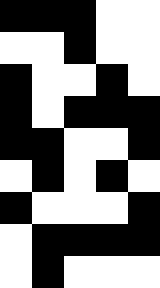[["black", "black", "black", "white", "white"], ["white", "white", "black", "white", "white"], ["black", "white", "white", "black", "white"], ["black", "white", "black", "black", "black"], ["black", "black", "white", "white", "black"], ["white", "black", "white", "black", "white"], ["black", "white", "white", "white", "black"], ["white", "black", "black", "black", "black"], ["white", "black", "white", "white", "white"]]